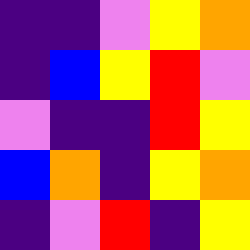[["indigo", "indigo", "violet", "yellow", "orange"], ["indigo", "blue", "yellow", "red", "violet"], ["violet", "indigo", "indigo", "red", "yellow"], ["blue", "orange", "indigo", "yellow", "orange"], ["indigo", "violet", "red", "indigo", "yellow"]]